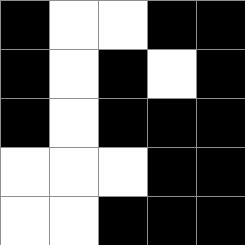[["black", "white", "white", "black", "black"], ["black", "white", "black", "white", "black"], ["black", "white", "black", "black", "black"], ["white", "white", "white", "black", "black"], ["white", "white", "black", "black", "black"]]